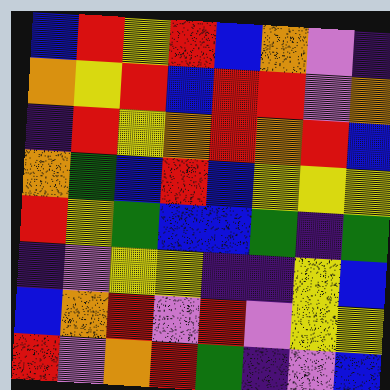[["blue", "red", "yellow", "red", "blue", "orange", "violet", "indigo"], ["orange", "yellow", "red", "blue", "red", "red", "violet", "orange"], ["indigo", "red", "yellow", "orange", "red", "orange", "red", "blue"], ["orange", "green", "blue", "red", "blue", "yellow", "yellow", "yellow"], ["red", "yellow", "green", "blue", "blue", "green", "indigo", "green"], ["indigo", "violet", "yellow", "yellow", "indigo", "indigo", "yellow", "blue"], ["blue", "orange", "red", "violet", "red", "violet", "yellow", "yellow"], ["red", "violet", "orange", "red", "green", "indigo", "violet", "blue"]]